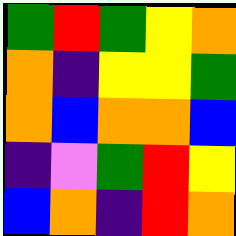[["green", "red", "green", "yellow", "orange"], ["orange", "indigo", "yellow", "yellow", "green"], ["orange", "blue", "orange", "orange", "blue"], ["indigo", "violet", "green", "red", "yellow"], ["blue", "orange", "indigo", "red", "orange"]]